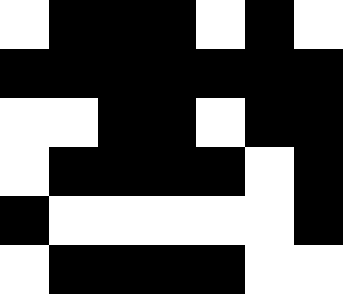[["white", "black", "black", "black", "white", "black", "white"], ["black", "black", "black", "black", "black", "black", "black"], ["white", "white", "black", "black", "white", "black", "black"], ["white", "black", "black", "black", "black", "white", "black"], ["black", "white", "white", "white", "white", "white", "black"], ["white", "black", "black", "black", "black", "white", "white"]]